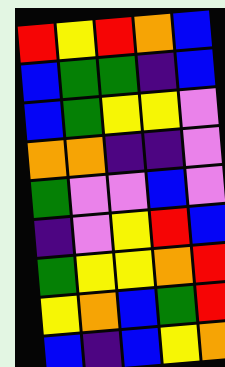[["red", "yellow", "red", "orange", "blue"], ["blue", "green", "green", "indigo", "blue"], ["blue", "green", "yellow", "yellow", "violet"], ["orange", "orange", "indigo", "indigo", "violet"], ["green", "violet", "violet", "blue", "violet"], ["indigo", "violet", "yellow", "red", "blue"], ["green", "yellow", "yellow", "orange", "red"], ["yellow", "orange", "blue", "green", "red"], ["blue", "indigo", "blue", "yellow", "orange"]]